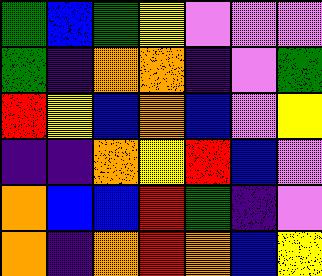[["green", "blue", "green", "yellow", "violet", "violet", "violet"], ["green", "indigo", "orange", "orange", "indigo", "violet", "green"], ["red", "yellow", "blue", "orange", "blue", "violet", "yellow"], ["indigo", "indigo", "orange", "yellow", "red", "blue", "violet"], ["orange", "blue", "blue", "red", "green", "indigo", "violet"], ["orange", "indigo", "orange", "red", "orange", "blue", "yellow"]]